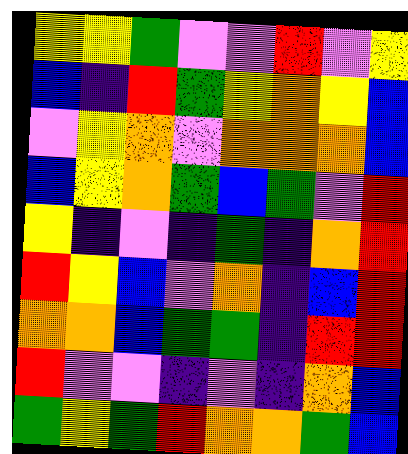[["yellow", "yellow", "green", "violet", "violet", "red", "violet", "yellow"], ["blue", "indigo", "red", "green", "yellow", "orange", "yellow", "blue"], ["violet", "yellow", "orange", "violet", "orange", "orange", "orange", "blue"], ["blue", "yellow", "orange", "green", "blue", "green", "violet", "red"], ["yellow", "indigo", "violet", "indigo", "green", "indigo", "orange", "red"], ["red", "yellow", "blue", "violet", "orange", "indigo", "blue", "red"], ["orange", "orange", "blue", "green", "green", "indigo", "red", "red"], ["red", "violet", "violet", "indigo", "violet", "indigo", "orange", "blue"], ["green", "yellow", "green", "red", "orange", "orange", "green", "blue"]]